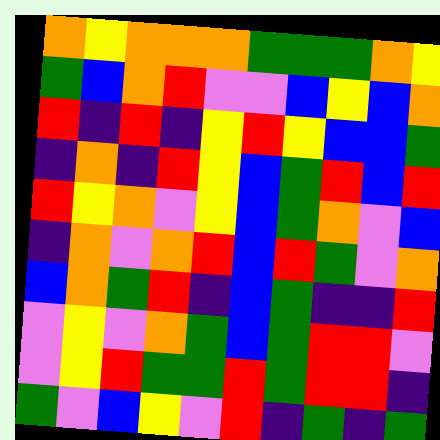[["orange", "yellow", "orange", "orange", "orange", "green", "green", "green", "orange", "yellow"], ["green", "blue", "orange", "red", "violet", "violet", "blue", "yellow", "blue", "orange"], ["red", "indigo", "red", "indigo", "yellow", "red", "yellow", "blue", "blue", "green"], ["indigo", "orange", "indigo", "red", "yellow", "blue", "green", "red", "blue", "red"], ["red", "yellow", "orange", "violet", "yellow", "blue", "green", "orange", "violet", "blue"], ["indigo", "orange", "violet", "orange", "red", "blue", "red", "green", "violet", "orange"], ["blue", "orange", "green", "red", "indigo", "blue", "green", "indigo", "indigo", "red"], ["violet", "yellow", "violet", "orange", "green", "blue", "green", "red", "red", "violet"], ["violet", "yellow", "red", "green", "green", "red", "green", "red", "red", "indigo"], ["green", "violet", "blue", "yellow", "violet", "red", "indigo", "green", "indigo", "green"]]